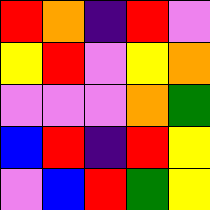[["red", "orange", "indigo", "red", "violet"], ["yellow", "red", "violet", "yellow", "orange"], ["violet", "violet", "violet", "orange", "green"], ["blue", "red", "indigo", "red", "yellow"], ["violet", "blue", "red", "green", "yellow"]]